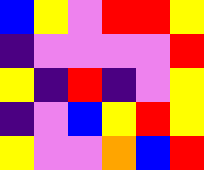[["blue", "yellow", "violet", "red", "red", "yellow"], ["indigo", "violet", "violet", "violet", "violet", "red"], ["yellow", "indigo", "red", "indigo", "violet", "yellow"], ["indigo", "violet", "blue", "yellow", "red", "yellow"], ["yellow", "violet", "violet", "orange", "blue", "red"]]